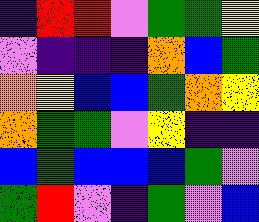[["indigo", "red", "red", "violet", "green", "green", "yellow"], ["violet", "indigo", "indigo", "indigo", "orange", "blue", "green"], ["orange", "yellow", "blue", "blue", "green", "orange", "yellow"], ["orange", "green", "green", "violet", "yellow", "indigo", "indigo"], ["blue", "green", "blue", "blue", "blue", "green", "violet"], ["green", "red", "violet", "indigo", "green", "violet", "blue"]]